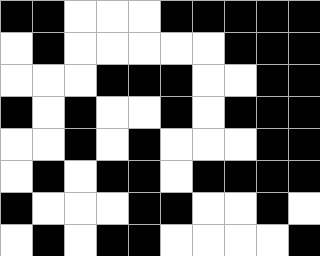[["black", "black", "white", "white", "white", "black", "black", "black", "black", "black"], ["white", "black", "white", "white", "white", "white", "white", "black", "black", "black"], ["white", "white", "white", "black", "black", "black", "white", "white", "black", "black"], ["black", "white", "black", "white", "white", "black", "white", "black", "black", "black"], ["white", "white", "black", "white", "black", "white", "white", "white", "black", "black"], ["white", "black", "white", "black", "black", "white", "black", "black", "black", "black"], ["black", "white", "white", "white", "black", "black", "white", "white", "black", "white"], ["white", "black", "white", "black", "black", "white", "white", "white", "white", "black"]]